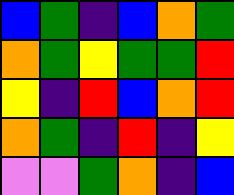[["blue", "green", "indigo", "blue", "orange", "green"], ["orange", "green", "yellow", "green", "green", "red"], ["yellow", "indigo", "red", "blue", "orange", "red"], ["orange", "green", "indigo", "red", "indigo", "yellow"], ["violet", "violet", "green", "orange", "indigo", "blue"]]